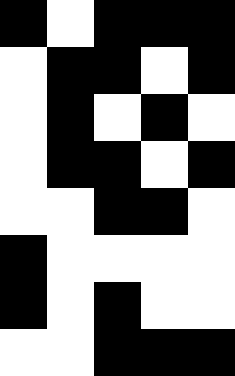[["black", "white", "black", "black", "black"], ["white", "black", "black", "white", "black"], ["white", "black", "white", "black", "white"], ["white", "black", "black", "white", "black"], ["white", "white", "black", "black", "white"], ["black", "white", "white", "white", "white"], ["black", "white", "black", "white", "white"], ["white", "white", "black", "black", "black"]]